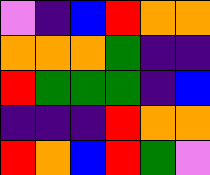[["violet", "indigo", "blue", "red", "orange", "orange"], ["orange", "orange", "orange", "green", "indigo", "indigo"], ["red", "green", "green", "green", "indigo", "blue"], ["indigo", "indigo", "indigo", "red", "orange", "orange"], ["red", "orange", "blue", "red", "green", "violet"]]